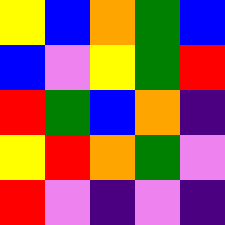[["yellow", "blue", "orange", "green", "blue"], ["blue", "violet", "yellow", "green", "red"], ["red", "green", "blue", "orange", "indigo"], ["yellow", "red", "orange", "green", "violet"], ["red", "violet", "indigo", "violet", "indigo"]]